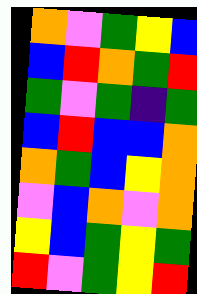[["orange", "violet", "green", "yellow", "blue"], ["blue", "red", "orange", "green", "red"], ["green", "violet", "green", "indigo", "green"], ["blue", "red", "blue", "blue", "orange"], ["orange", "green", "blue", "yellow", "orange"], ["violet", "blue", "orange", "violet", "orange"], ["yellow", "blue", "green", "yellow", "green"], ["red", "violet", "green", "yellow", "red"]]